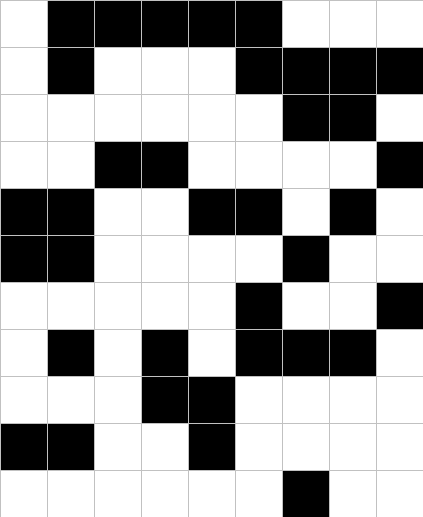[["white", "black", "black", "black", "black", "black", "white", "white", "white"], ["white", "black", "white", "white", "white", "black", "black", "black", "black"], ["white", "white", "white", "white", "white", "white", "black", "black", "white"], ["white", "white", "black", "black", "white", "white", "white", "white", "black"], ["black", "black", "white", "white", "black", "black", "white", "black", "white"], ["black", "black", "white", "white", "white", "white", "black", "white", "white"], ["white", "white", "white", "white", "white", "black", "white", "white", "black"], ["white", "black", "white", "black", "white", "black", "black", "black", "white"], ["white", "white", "white", "black", "black", "white", "white", "white", "white"], ["black", "black", "white", "white", "black", "white", "white", "white", "white"], ["white", "white", "white", "white", "white", "white", "black", "white", "white"]]